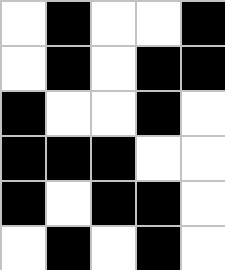[["white", "black", "white", "white", "black"], ["white", "black", "white", "black", "black"], ["black", "white", "white", "black", "white"], ["black", "black", "black", "white", "white"], ["black", "white", "black", "black", "white"], ["white", "black", "white", "black", "white"]]